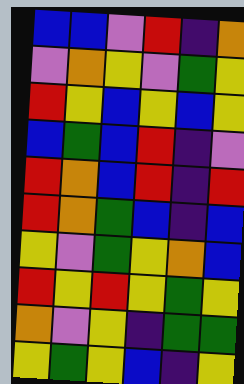[["blue", "blue", "violet", "red", "indigo", "orange"], ["violet", "orange", "yellow", "violet", "green", "yellow"], ["red", "yellow", "blue", "yellow", "blue", "yellow"], ["blue", "green", "blue", "red", "indigo", "violet"], ["red", "orange", "blue", "red", "indigo", "red"], ["red", "orange", "green", "blue", "indigo", "blue"], ["yellow", "violet", "green", "yellow", "orange", "blue"], ["red", "yellow", "red", "yellow", "green", "yellow"], ["orange", "violet", "yellow", "indigo", "green", "green"], ["yellow", "green", "yellow", "blue", "indigo", "yellow"]]